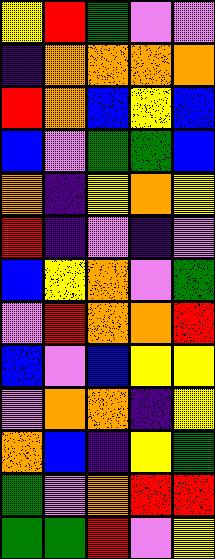[["yellow", "red", "green", "violet", "violet"], ["indigo", "orange", "orange", "orange", "orange"], ["red", "orange", "blue", "yellow", "blue"], ["blue", "violet", "green", "green", "blue"], ["orange", "indigo", "yellow", "orange", "yellow"], ["red", "indigo", "violet", "indigo", "violet"], ["blue", "yellow", "orange", "violet", "green"], ["violet", "red", "orange", "orange", "red"], ["blue", "violet", "blue", "yellow", "yellow"], ["violet", "orange", "orange", "indigo", "yellow"], ["orange", "blue", "indigo", "yellow", "green"], ["green", "violet", "orange", "red", "red"], ["green", "green", "red", "violet", "yellow"]]